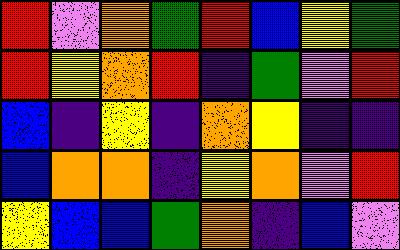[["red", "violet", "orange", "green", "red", "blue", "yellow", "green"], ["red", "yellow", "orange", "red", "indigo", "green", "violet", "red"], ["blue", "indigo", "yellow", "indigo", "orange", "yellow", "indigo", "indigo"], ["blue", "orange", "orange", "indigo", "yellow", "orange", "violet", "red"], ["yellow", "blue", "blue", "green", "orange", "indigo", "blue", "violet"]]